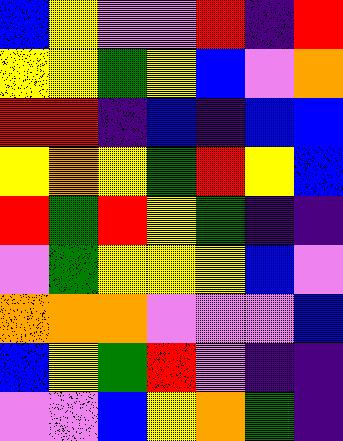[["blue", "yellow", "violet", "violet", "red", "indigo", "red"], ["yellow", "yellow", "green", "yellow", "blue", "violet", "orange"], ["red", "red", "indigo", "blue", "indigo", "blue", "blue"], ["yellow", "orange", "yellow", "green", "red", "yellow", "blue"], ["red", "green", "red", "yellow", "green", "indigo", "indigo"], ["violet", "green", "yellow", "yellow", "yellow", "blue", "violet"], ["orange", "orange", "orange", "violet", "violet", "violet", "blue"], ["blue", "yellow", "green", "red", "violet", "indigo", "indigo"], ["violet", "violet", "blue", "yellow", "orange", "green", "indigo"]]